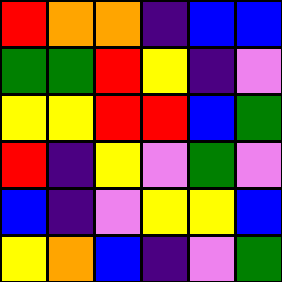[["red", "orange", "orange", "indigo", "blue", "blue"], ["green", "green", "red", "yellow", "indigo", "violet"], ["yellow", "yellow", "red", "red", "blue", "green"], ["red", "indigo", "yellow", "violet", "green", "violet"], ["blue", "indigo", "violet", "yellow", "yellow", "blue"], ["yellow", "orange", "blue", "indigo", "violet", "green"]]